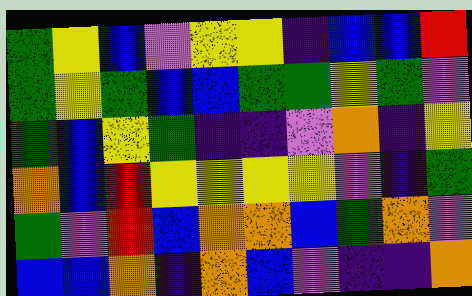[["green", "yellow", "blue", "violet", "yellow", "yellow", "indigo", "blue", "blue", "red"], ["green", "yellow", "green", "blue", "blue", "green", "green", "yellow", "green", "violet"], ["green", "blue", "yellow", "green", "indigo", "indigo", "violet", "orange", "indigo", "yellow"], ["orange", "blue", "red", "yellow", "yellow", "yellow", "yellow", "violet", "indigo", "green"], ["green", "violet", "red", "blue", "orange", "orange", "blue", "green", "orange", "violet"], ["blue", "blue", "orange", "indigo", "orange", "blue", "violet", "indigo", "indigo", "orange"]]